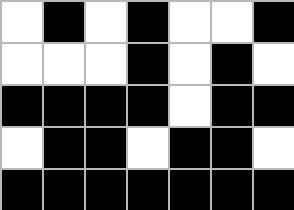[["white", "black", "white", "black", "white", "white", "black"], ["white", "white", "white", "black", "white", "black", "white"], ["black", "black", "black", "black", "white", "black", "black"], ["white", "black", "black", "white", "black", "black", "white"], ["black", "black", "black", "black", "black", "black", "black"]]